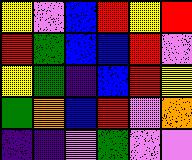[["yellow", "violet", "blue", "red", "yellow", "red"], ["red", "green", "blue", "blue", "red", "violet"], ["yellow", "green", "indigo", "blue", "red", "yellow"], ["green", "orange", "blue", "red", "violet", "orange"], ["indigo", "indigo", "violet", "green", "violet", "violet"]]